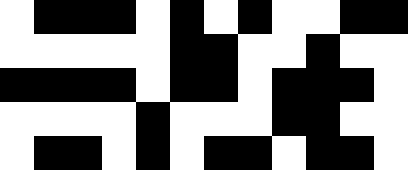[["white", "black", "black", "black", "white", "black", "white", "black", "white", "white", "black", "black"], ["white", "white", "white", "white", "white", "black", "black", "white", "white", "black", "white", "white"], ["black", "black", "black", "black", "white", "black", "black", "white", "black", "black", "black", "white"], ["white", "white", "white", "white", "black", "white", "white", "white", "black", "black", "white", "white"], ["white", "black", "black", "white", "black", "white", "black", "black", "white", "black", "black", "white"]]